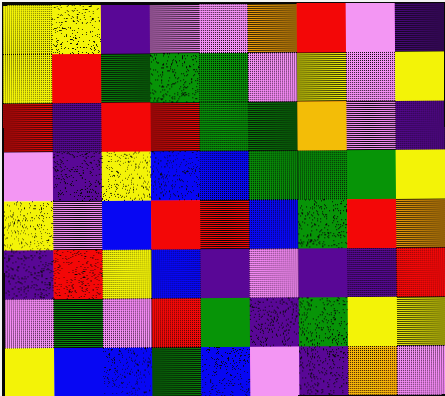[["yellow", "yellow", "indigo", "violet", "violet", "orange", "red", "violet", "indigo"], ["yellow", "red", "green", "green", "green", "violet", "yellow", "violet", "yellow"], ["red", "indigo", "red", "red", "green", "green", "orange", "violet", "indigo"], ["violet", "indigo", "yellow", "blue", "blue", "green", "green", "green", "yellow"], ["yellow", "violet", "blue", "red", "red", "blue", "green", "red", "orange"], ["indigo", "red", "yellow", "blue", "indigo", "violet", "indigo", "indigo", "red"], ["violet", "green", "violet", "red", "green", "indigo", "green", "yellow", "yellow"], ["yellow", "blue", "blue", "green", "blue", "violet", "indigo", "orange", "violet"]]